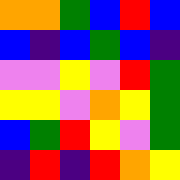[["orange", "orange", "green", "blue", "red", "blue"], ["blue", "indigo", "blue", "green", "blue", "indigo"], ["violet", "violet", "yellow", "violet", "red", "green"], ["yellow", "yellow", "violet", "orange", "yellow", "green"], ["blue", "green", "red", "yellow", "violet", "green"], ["indigo", "red", "indigo", "red", "orange", "yellow"]]